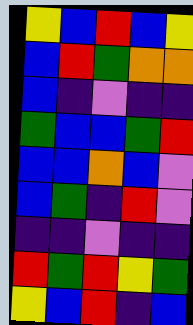[["yellow", "blue", "red", "blue", "yellow"], ["blue", "red", "green", "orange", "orange"], ["blue", "indigo", "violet", "indigo", "indigo"], ["green", "blue", "blue", "green", "red"], ["blue", "blue", "orange", "blue", "violet"], ["blue", "green", "indigo", "red", "violet"], ["indigo", "indigo", "violet", "indigo", "indigo"], ["red", "green", "red", "yellow", "green"], ["yellow", "blue", "red", "indigo", "blue"]]